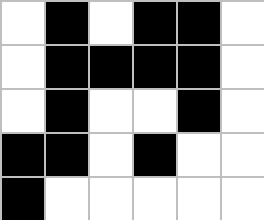[["white", "black", "white", "black", "black", "white"], ["white", "black", "black", "black", "black", "white"], ["white", "black", "white", "white", "black", "white"], ["black", "black", "white", "black", "white", "white"], ["black", "white", "white", "white", "white", "white"]]